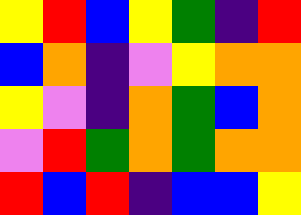[["yellow", "red", "blue", "yellow", "green", "indigo", "red"], ["blue", "orange", "indigo", "violet", "yellow", "orange", "orange"], ["yellow", "violet", "indigo", "orange", "green", "blue", "orange"], ["violet", "red", "green", "orange", "green", "orange", "orange"], ["red", "blue", "red", "indigo", "blue", "blue", "yellow"]]